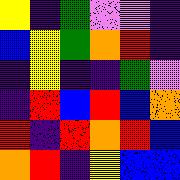[["yellow", "indigo", "green", "violet", "violet", "indigo"], ["blue", "yellow", "green", "orange", "red", "indigo"], ["indigo", "yellow", "indigo", "indigo", "green", "violet"], ["indigo", "red", "blue", "red", "blue", "orange"], ["red", "indigo", "red", "orange", "red", "blue"], ["orange", "red", "indigo", "yellow", "blue", "blue"]]